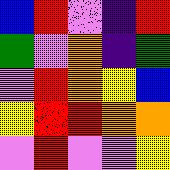[["blue", "red", "violet", "indigo", "red"], ["green", "violet", "orange", "indigo", "green"], ["violet", "red", "orange", "yellow", "blue"], ["yellow", "red", "red", "orange", "orange"], ["violet", "red", "violet", "violet", "yellow"]]